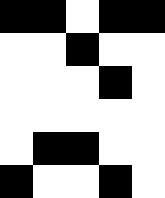[["black", "black", "white", "black", "black"], ["white", "white", "black", "white", "white"], ["white", "white", "white", "black", "white"], ["white", "white", "white", "white", "white"], ["white", "black", "black", "white", "white"], ["black", "white", "white", "black", "white"]]